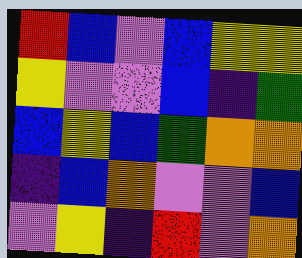[["red", "blue", "violet", "blue", "yellow", "yellow"], ["yellow", "violet", "violet", "blue", "indigo", "green"], ["blue", "yellow", "blue", "green", "orange", "orange"], ["indigo", "blue", "orange", "violet", "violet", "blue"], ["violet", "yellow", "indigo", "red", "violet", "orange"]]